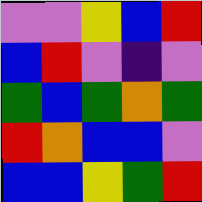[["violet", "violet", "yellow", "blue", "red"], ["blue", "red", "violet", "indigo", "violet"], ["green", "blue", "green", "orange", "green"], ["red", "orange", "blue", "blue", "violet"], ["blue", "blue", "yellow", "green", "red"]]